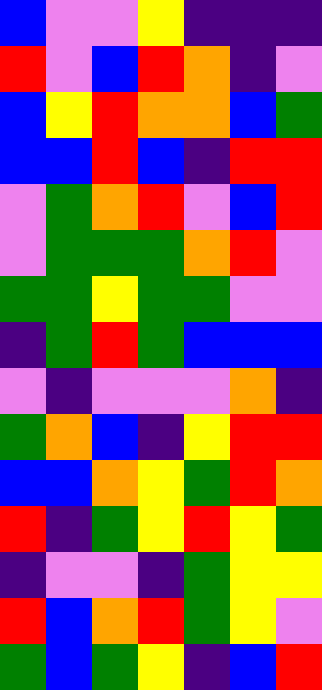[["blue", "violet", "violet", "yellow", "indigo", "indigo", "indigo"], ["red", "violet", "blue", "red", "orange", "indigo", "violet"], ["blue", "yellow", "red", "orange", "orange", "blue", "green"], ["blue", "blue", "red", "blue", "indigo", "red", "red"], ["violet", "green", "orange", "red", "violet", "blue", "red"], ["violet", "green", "green", "green", "orange", "red", "violet"], ["green", "green", "yellow", "green", "green", "violet", "violet"], ["indigo", "green", "red", "green", "blue", "blue", "blue"], ["violet", "indigo", "violet", "violet", "violet", "orange", "indigo"], ["green", "orange", "blue", "indigo", "yellow", "red", "red"], ["blue", "blue", "orange", "yellow", "green", "red", "orange"], ["red", "indigo", "green", "yellow", "red", "yellow", "green"], ["indigo", "violet", "violet", "indigo", "green", "yellow", "yellow"], ["red", "blue", "orange", "red", "green", "yellow", "violet"], ["green", "blue", "green", "yellow", "indigo", "blue", "red"]]